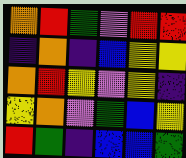[["orange", "red", "green", "violet", "red", "red"], ["indigo", "orange", "indigo", "blue", "yellow", "yellow"], ["orange", "red", "yellow", "violet", "yellow", "indigo"], ["yellow", "orange", "violet", "green", "blue", "yellow"], ["red", "green", "indigo", "blue", "blue", "green"]]